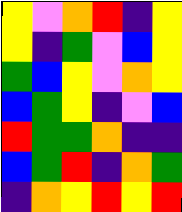[["yellow", "violet", "orange", "red", "indigo", "yellow"], ["yellow", "indigo", "green", "violet", "blue", "yellow"], ["green", "blue", "yellow", "violet", "orange", "yellow"], ["blue", "green", "yellow", "indigo", "violet", "blue"], ["red", "green", "green", "orange", "indigo", "indigo"], ["blue", "green", "red", "indigo", "orange", "green"], ["indigo", "orange", "yellow", "red", "yellow", "red"]]